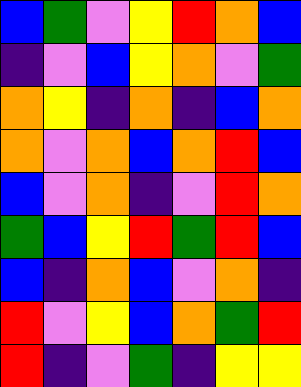[["blue", "green", "violet", "yellow", "red", "orange", "blue"], ["indigo", "violet", "blue", "yellow", "orange", "violet", "green"], ["orange", "yellow", "indigo", "orange", "indigo", "blue", "orange"], ["orange", "violet", "orange", "blue", "orange", "red", "blue"], ["blue", "violet", "orange", "indigo", "violet", "red", "orange"], ["green", "blue", "yellow", "red", "green", "red", "blue"], ["blue", "indigo", "orange", "blue", "violet", "orange", "indigo"], ["red", "violet", "yellow", "blue", "orange", "green", "red"], ["red", "indigo", "violet", "green", "indigo", "yellow", "yellow"]]